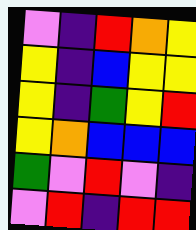[["violet", "indigo", "red", "orange", "yellow"], ["yellow", "indigo", "blue", "yellow", "yellow"], ["yellow", "indigo", "green", "yellow", "red"], ["yellow", "orange", "blue", "blue", "blue"], ["green", "violet", "red", "violet", "indigo"], ["violet", "red", "indigo", "red", "red"]]